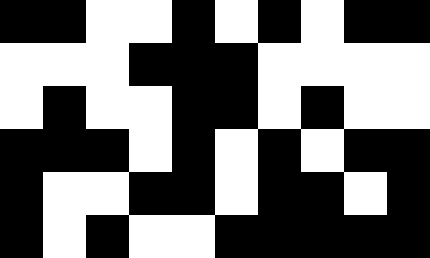[["black", "black", "white", "white", "black", "white", "black", "white", "black", "black"], ["white", "white", "white", "black", "black", "black", "white", "white", "white", "white"], ["white", "black", "white", "white", "black", "black", "white", "black", "white", "white"], ["black", "black", "black", "white", "black", "white", "black", "white", "black", "black"], ["black", "white", "white", "black", "black", "white", "black", "black", "white", "black"], ["black", "white", "black", "white", "white", "black", "black", "black", "black", "black"]]